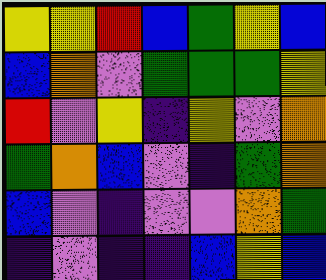[["yellow", "yellow", "red", "blue", "green", "yellow", "blue"], ["blue", "orange", "violet", "green", "green", "green", "yellow"], ["red", "violet", "yellow", "indigo", "yellow", "violet", "orange"], ["green", "orange", "blue", "violet", "indigo", "green", "orange"], ["blue", "violet", "indigo", "violet", "violet", "orange", "green"], ["indigo", "violet", "indigo", "indigo", "blue", "yellow", "blue"]]